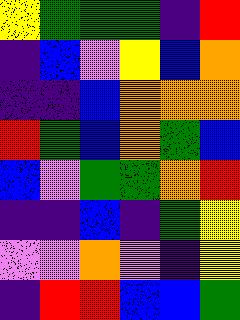[["yellow", "green", "green", "green", "indigo", "red"], ["indigo", "blue", "violet", "yellow", "blue", "orange"], ["indigo", "indigo", "blue", "orange", "orange", "orange"], ["red", "green", "blue", "orange", "green", "blue"], ["blue", "violet", "green", "green", "orange", "red"], ["indigo", "indigo", "blue", "indigo", "green", "yellow"], ["violet", "violet", "orange", "violet", "indigo", "yellow"], ["indigo", "red", "red", "blue", "blue", "green"]]